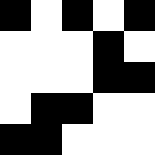[["black", "white", "black", "white", "black"], ["white", "white", "white", "black", "white"], ["white", "white", "white", "black", "black"], ["white", "black", "black", "white", "white"], ["black", "black", "white", "white", "white"]]